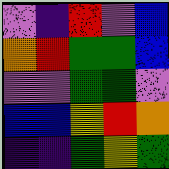[["violet", "indigo", "red", "violet", "blue"], ["orange", "red", "green", "green", "blue"], ["violet", "violet", "green", "green", "violet"], ["blue", "blue", "yellow", "red", "orange"], ["indigo", "indigo", "green", "yellow", "green"]]